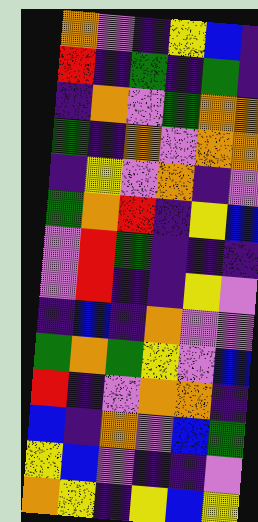[["orange", "violet", "indigo", "yellow", "blue", "indigo"], ["red", "indigo", "green", "indigo", "green", "indigo"], ["indigo", "orange", "violet", "green", "orange", "orange"], ["green", "indigo", "orange", "violet", "orange", "orange"], ["indigo", "yellow", "violet", "orange", "indigo", "violet"], ["green", "orange", "red", "indigo", "yellow", "blue"], ["violet", "red", "green", "indigo", "indigo", "indigo"], ["violet", "red", "indigo", "indigo", "yellow", "violet"], ["indigo", "blue", "indigo", "orange", "violet", "violet"], ["green", "orange", "green", "yellow", "violet", "blue"], ["red", "indigo", "violet", "orange", "orange", "indigo"], ["blue", "indigo", "orange", "violet", "blue", "green"], ["yellow", "blue", "violet", "indigo", "indigo", "violet"], ["orange", "yellow", "indigo", "yellow", "blue", "yellow"]]